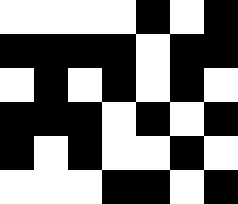[["white", "white", "white", "white", "black", "white", "black"], ["black", "black", "black", "black", "white", "black", "black"], ["white", "black", "white", "black", "white", "black", "white"], ["black", "black", "black", "white", "black", "white", "black"], ["black", "white", "black", "white", "white", "black", "white"], ["white", "white", "white", "black", "black", "white", "black"]]